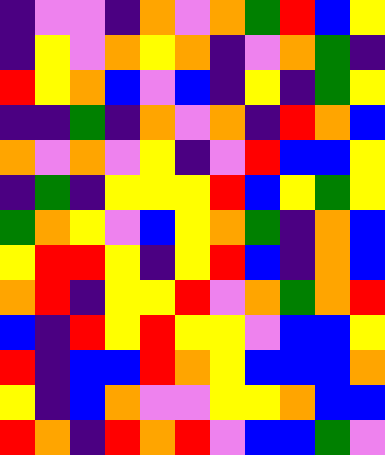[["indigo", "violet", "violet", "indigo", "orange", "violet", "orange", "green", "red", "blue", "yellow"], ["indigo", "yellow", "violet", "orange", "yellow", "orange", "indigo", "violet", "orange", "green", "indigo"], ["red", "yellow", "orange", "blue", "violet", "blue", "indigo", "yellow", "indigo", "green", "yellow"], ["indigo", "indigo", "green", "indigo", "orange", "violet", "orange", "indigo", "red", "orange", "blue"], ["orange", "violet", "orange", "violet", "yellow", "indigo", "violet", "red", "blue", "blue", "yellow"], ["indigo", "green", "indigo", "yellow", "yellow", "yellow", "red", "blue", "yellow", "green", "yellow"], ["green", "orange", "yellow", "violet", "blue", "yellow", "orange", "green", "indigo", "orange", "blue"], ["yellow", "red", "red", "yellow", "indigo", "yellow", "red", "blue", "indigo", "orange", "blue"], ["orange", "red", "indigo", "yellow", "yellow", "red", "violet", "orange", "green", "orange", "red"], ["blue", "indigo", "red", "yellow", "red", "yellow", "yellow", "violet", "blue", "blue", "yellow"], ["red", "indigo", "blue", "blue", "red", "orange", "yellow", "blue", "blue", "blue", "orange"], ["yellow", "indigo", "blue", "orange", "violet", "violet", "yellow", "yellow", "orange", "blue", "blue"], ["red", "orange", "indigo", "red", "orange", "red", "violet", "blue", "blue", "green", "violet"]]